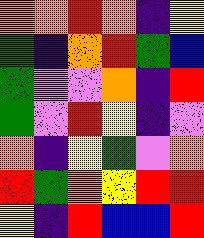[["orange", "orange", "red", "orange", "indigo", "yellow"], ["green", "indigo", "orange", "red", "green", "blue"], ["green", "violet", "violet", "orange", "indigo", "red"], ["green", "violet", "red", "yellow", "indigo", "violet"], ["orange", "indigo", "yellow", "green", "violet", "orange"], ["red", "green", "orange", "yellow", "red", "red"], ["yellow", "indigo", "red", "blue", "blue", "red"]]